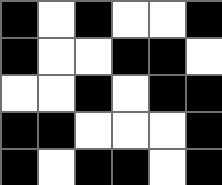[["black", "white", "black", "white", "white", "black"], ["black", "white", "white", "black", "black", "white"], ["white", "white", "black", "white", "black", "black"], ["black", "black", "white", "white", "white", "black"], ["black", "white", "black", "black", "white", "black"]]